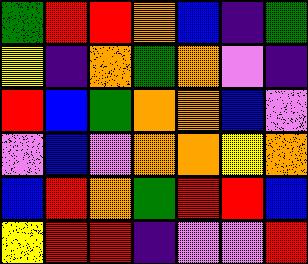[["green", "red", "red", "orange", "blue", "indigo", "green"], ["yellow", "indigo", "orange", "green", "orange", "violet", "indigo"], ["red", "blue", "green", "orange", "orange", "blue", "violet"], ["violet", "blue", "violet", "orange", "orange", "yellow", "orange"], ["blue", "red", "orange", "green", "red", "red", "blue"], ["yellow", "red", "red", "indigo", "violet", "violet", "red"]]